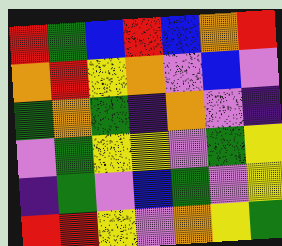[["red", "green", "blue", "red", "blue", "orange", "red"], ["orange", "red", "yellow", "orange", "violet", "blue", "violet"], ["green", "orange", "green", "indigo", "orange", "violet", "indigo"], ["violet", "green", "yellow", "yellow", "violet", "green", "yellow"], ["indigo", "green", "violet", "blue", "green", "violet", "yellow"], ["red", "red", "yellow", "violet", "orange", "yellow", "green"]]